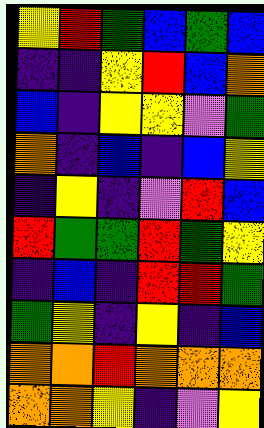[["yellow", "red", "green", "blue", "green", "blue"], ["indigo", "indigo", "yellow", "red", "blue", "orange"], ["blue", "indigo", "yellow", "yellow", "violet", "green"], ["orange", "indigo", "blue", "indigo", "blue", "yellow"], ["indigo", "yellow", "indigo", "violet", "red", "blue"], ["red", "green", "green", "red", "green", "yellow"], ["indigo", "blue", "indigo", "red", "red", "green"], ["green", "yellow", "indigo", "yellow", "indigo", "blue"], ["orange", "orange", "red", "orange", "orange", "orange"], ["orange", "orange", "yellow", "indigo", "violet", "yellow"]]